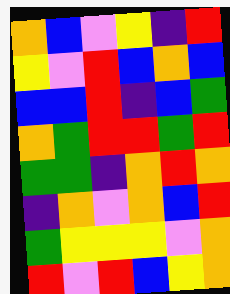[["orange", "blue", "violet", "yellow", "indigo", "red"], ["yellow", "violet", "red", "blue", "orange", "blue"], ["blue", "blue", "red", "indigo", "blue", "green"], ["orange", "green", "red", "red", "green", "red"], ["green", "green", "indigo", "orange", "red", "orange"], ["indigo", "orange", "violet", "orange", "blue", "red"], ["green", "yellow", "yellow", "yellow", "violet", "orange"], ["red", "violet", "red", "blue", "yellow", "orange"]]